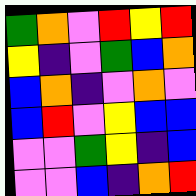[["green", "orange", "violet", "red", "yellow", "red"], ["yellow", "indigo", "violet", "green", "blue", "orange"], ["blue", "orange", "indigo", "violet", "orange", "violet"], ["blue", "red", "violet", "yellow", "blue", "blue"], ["violet", "violet", "green", "yellow", "indigo", "blue"], ["violet", "violet", "blue", "indigo", "orange", "red"]]